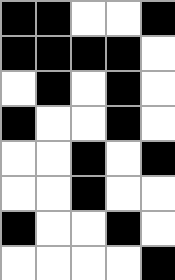[["black", "black", "white", "white", "black"], ["black", "black", "black", "black", "white"], ["white", "black", "white", "black", "white"], ["black", "white", "white", "black", "white"], ["white", "white", "black", "white", "black"], ["white", "white", "black", "white", "white"], ["black", "white", "white", "black", "white"], ["white", "white", "white", "white", "black"]]